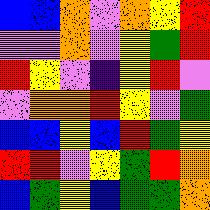[["blue", "blue", "orange", "violet", "orange", "yellow", "red"], ["violet", "violet", "orange", "violet", "yellow", "green", "red"], ["red", "yellow", "violet", "indigo", "yellow", "red", "violet"], ["violet", "orange", "orange", "red", "yellow", "violet", "green"], ["blue", "blue", "yellow", "blue", "red", "green", "yellow"], ["red", "red", "violet", "yellow", "green", "red", "orange"], ["blue", "green", "yellow", "blue", "green", "green", "orange"]]